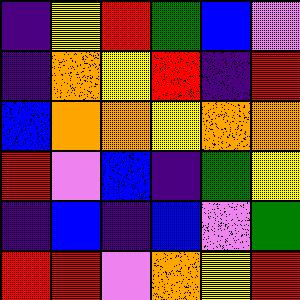[["indigo", "yellow", "red", "green", "blue", "violet"], ["indigo", "orange", "yellow", "red", "indigo", "red"], ["blue", "orange", "orange", "yellow", "orange", "orange"], ["red", "violet", "blue", "indigo", "green", "yellow"], ["indigo", "blue", "indigo", "blue", "violet", "green"], ["red", "red", "violet", "orange", "yellow", "red"]]